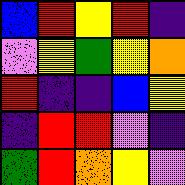[["blue", "red", "yellow", "red", "indigo"], ["violet", "yellow", "green", "yellow", "orange"], ["red", "indigo", "indigo", "blue", "yellow"], ["indigo", "red", "red", "violet", "indigo"], ["green", "red", "orange", "yellow", "violet"]]